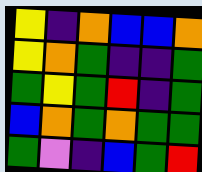[["yellow", "indigo", "orange", "blue", "blue", "orange"], ["yellow", "orange", "green", "indigo", "indigo", "green"], ["green", "yellow", "green", "red", "indigo", "green"], ["blue", "orange", "green", "orange", "green", "green"], ["green", "violet", "indigo", "blue", "green", "red"]]